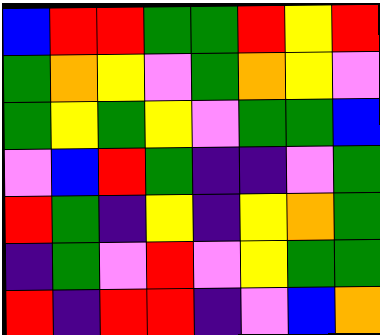[["blue", "red", "red", "green", "green", "red", "yellow", "red"], ["green", "orange", "yellow", "violet", "green", "orange", "yellow", "violet"], ["green", "yellow", "green", "yellow", "violet", "green", "green", "blue"], ["violet", "blue", "red", "green", "indigo", "indigo", "violet", "green"], ["red", "green", "indigo", "yellow", "indigo", "yellow", "orange", "green"], ["indigo", "green", "violet", "red", "violet", "yellow", "green", "green"], ["red", "indigo", "red", "red", "indigo", "violet", "blue", "orange"]]